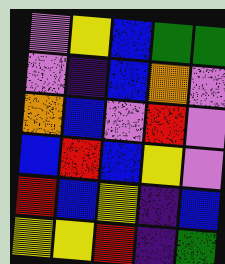[["violet", "yellow", "blue", "green", "green"], ["violet", "indigo", "blue", "orange", "violet"], ["orange", "blue", "violet", "red", "violet"], ["blue", "red", "blue", "yellow", "violet"], ["red", "blue", "yellow", "indigo", "blue"], ["yellow", "yellow", "red", "indigo", "green"]]